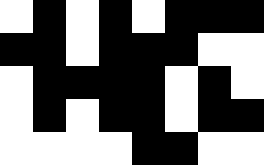[["white", "black", "white", "black", "white", "black", "black", "black"], ["black", "black", "white", "black", "black", "black", "white", "white"], ["white", "black", "black", "black", "black", "white", "black", "white"], ["white", "black", "white", "black", "black", "white", "black", "black"], ["white", "white", "white", "white", "black", "black", "white", "white"]]